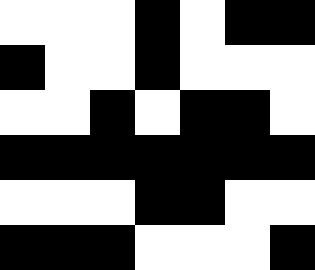[["white", "white", "white", "black", "white", "black", "black"], ["black", "white", "white", "black", "white", "white", "white"], ["white", "white", "black", "white", "black", "black", "white"], ["black", "black", "black", "black", "black", "black", "black"], ["white", "white", "white", "black", "black", "white", "white"], ["black", "black", "black", "white", "white", "white", "black"]]